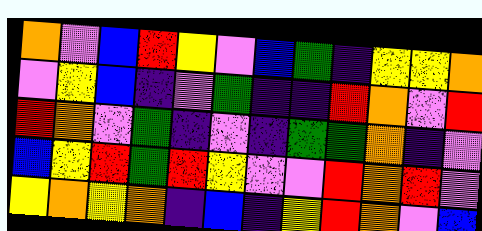[["orange", "violet", "blue", "red", "yellow", "violet", "blue", "green", "indigo", "yellow", "yellow", "orange"], ["violet", "yellow", "blue", "indigo", "violet", "green", "indigo", "indigo", "red", "orange", "violet", "red"], ["red", "orange", "violet", "green", "indigo", "violet", "indigo", "green", "green", "orange", "indigo", "violet"], ["blue", "yellow", "red", "green", "red", "yellow", "violet", "violet", "red", "orange", "red", "violet"], ["yellow", "orange", "yellow", "orange", "indigo", "blue", "indigo", "yellow", "red", "orange", "violet", "blue"]]